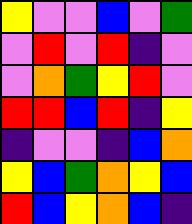[["yellow", "violet", "violet", "blue", "violet", "green"], ["violet", "red", "violet", "red", "indigo", "violet"], ["violet", "orange", "green", "yellow", "red", "violet"], ["red", "red", "blue", "red", "indigo", "yellow"], ["indigo", "violet", "violet", "indigo", "blue", "orange"], ["yellow", "blue", "green", "orange", "yellow", "blue"], ["red", "blue", "yellow", "orange", "blue", "indigo"]]